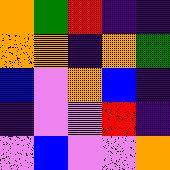[["orange", "green", "red", "indigo", "indigo"], ["orange", "orange", "indigo", "orange", "green"], ["blue", "violet", "orange", "blue", "indigo"], ["indigo", "violet", "violet", "red", "indigo"], ["violet", "blue", "violet", "violet", "orange"]]